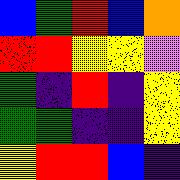[["blue", "green", "red", "blue", "orange"], ["red", "red", "yellow", "yellow", "violet"], ["green", "indigo", "red", "indigo", "yellow"], ["green", "green", "indigo", "indigo", "yellow"], ["yellow", "red", "red", "blue", "indigo"]]